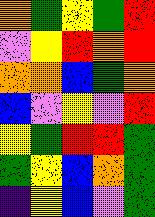[["orange", "green", "yellow", "green", "red"], ["violet", "yellow", "red", "orange", "red"], ["orange", "orange", "blue", "green", "orange"], ["blue", "violet", "yellow", "violet", "red"], ["yellow", "green", "red", "red", "green"], ["green", "yellow", "blue", "orange", "green"], ["indigo", "yellow", "blue", "violet", "green"]]